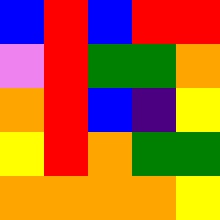[["blue", "red", "blue", "red", "red"], ["violet", "red", "green", "green", "orange"], ["orange", "red", "blue", "indigo", "yellow"], ["yellow", "red", "orange", "green", "green"], ["orange", "orange", "orange", "orange", "yellow"]]